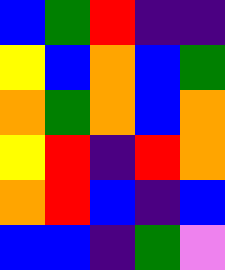[["blue", "green", "red", "indigo", "indigo"], ["yellow", "blue", "orange", "blue", "green"], ["orange", "green", "orange", "blue", "orange"], ["yellow", "red", "indigo", "red", "orange"], ["orange", "red", "blue", "indigo", "blue"], ["blue", "blue", "indigo", "green", "violet"]]